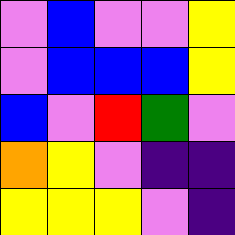[["violet", "blue", "violet", "violet", "yellow"], ["violet", "blue", "blue", "blue", "yellow"], ["blue", "violet", "red", "green", "violet"], ["orange", "yellow", "violet", "indigo", "indigo"], ["yellow", "yellow", "yellow", "violet", "indigo"]]